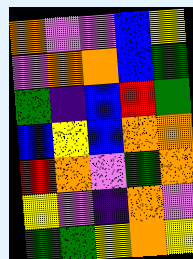[["orange", "violet", "violet", "blue", "yellow"], ["violet", "orange", "orange", "blue", "green"], ["green", "indigo", "blue", "red", "green"], ["blue", "yellow", "blue", "orange", "orange"], ["red", "orange", "violet", "green", "orange"], ["yellow", "violet", "indigo", "orange", "violet"], ["green", "green", "yellow", "orange", "yellow"]]